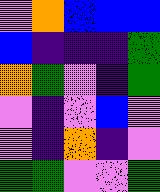[["violet", "orange", "blue", "blue", "blue"], ["blue", "indigo", "indigo", "indigo", "green"], ["orange", "green", "violet", "indigo", "green"], ["violet", "indigo", "violet", "blue", "violet"], ["violet", "indigo", "orange", "indigo", "violet"], ["green", "green", "violet", "violet", "green"]]